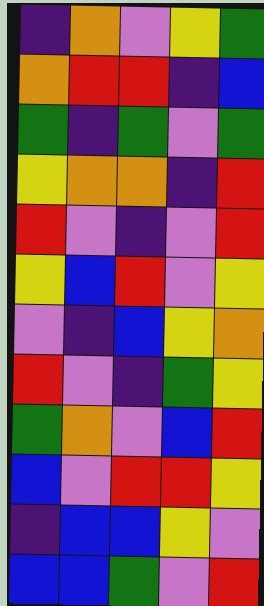[["indigo", "orange", "violet", "yellow", "green"], ["orange", "red", "red", "indigo", "blue"], ["green", "indigo", "green", "violet", "green"], ["yellow", "orange", "orange", "indigo", "red"], ["red", "violet", "indigo", "violet", "red"], ["yellow", "blue", "red", "violet", "yellow"], ["violet", "indigo", "blue", "yellow", "orange"], ["red", "violet", "indigo", "green", "yellow"], ["green", "orange", "violet", "blue", "red"], ["blue", "violet", "red", "red", "yellow"], ["indigo", "blue", "blue", "yellow", "violet"], ["blue", "blue", "green", "violet", "red"]]